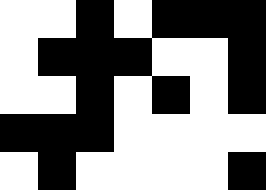[["white", "white", "black", "white", "black", "black", "black"], ["white", "black", "black", "black", "white", "white", "black"], ["white", "white", "black", "white", "black", "white", "black"], ["black", "black", "black", "white", "white", "white", "white"], ["white", "black", "white", "white", "white", "white", "black"]]